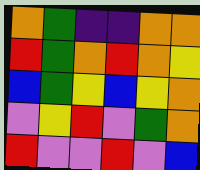[["orange", "green", "indigo", "indigo", "orange", "orange"], ["red", "green", "orange", "red", "orange", "yellow"], ["blue", "green", "yellow", "blue", "yellow", "orange"], ["violet", "yellow", "red", "violet", "green", "orange"], ["red", "violet", "violet", "red", "violet", "blue"]]